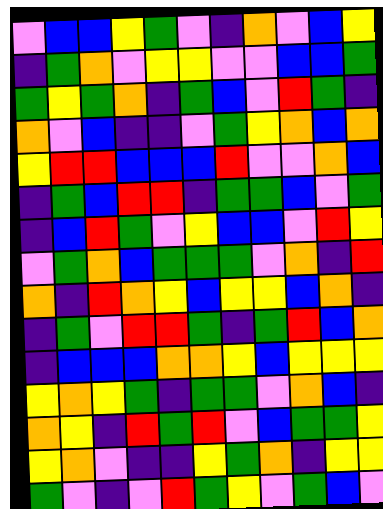[["violet", "blue", "blue", "yellow", "green", "violet", "indigo", "orange", "violet", "blue", "yellow"], ["indigo", "green", "orange", "violet", "yellow", "yellow", "violet", "violet", "blue", "blue", "green"], ["green", "yellow", "green", "orange", "indigo", "green", "blue", "violet", "red", "green", "indigo"], ["orange", "violet", "blue", "indigo", "indigo", "violet", "green", "yellow", "orange", "blue", "orange"], ["yellow", "red", "red", "blue", "blue", "blue", "red", "violet", "violet", "orange", "blue"], ["indigo", "green", "blue", "red", "red", "indigo", "green", "green", "blue", "violet", "green"], ["indigo", "blue", "red", "green", "violet", "yellow", "blue", "blue", "violet", "red", "yellow"], ["violet", "green", "orange", "blue", "green", "green", "green", "violet", "orange", "indigo", "red"], ["orange", "indigo", "red", "orange", "yellow", "blue", "yellow", "yellow", "blue", "orange", "indigo"], ["indigo", "green", "violet", "red", "red", "green", "indigo", "green", "red", "blue", "orange"], ["indigo", "blue", "blue", "blue", "orange", "orange", "yellow", "blue", "yellow", "yellow", "yellow"], ["yellow", "orange", "yellow", "green", "indigo", "green", "green", "violet", "orange", "blue", "indigo"], ["orange", "yellow", "indigo", "red", "green", "red", "violet", "blue", "green", "green", "yellow"], ["yellow", "orange", "violet", "indigo", "indigo", "yellow", "green", "orange", "indigo", "yellow", "yellow"], ["green", "violet", "indigo", "violet", "red", "green", "yellow", "violet", "green", "blue", "violet"]]